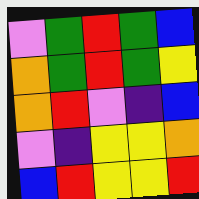[["violet", "green", "red", "green", "blue"], ["orange", "green", "red", "green", "yellow"], ["orange", "red", "violet", "indigo", "blue"], ["violet", "indigo", "yellow", "yellow", "orange"], ["blue", "red", "yellow", "yellow", "red"]]